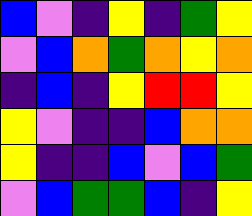[["blue", "violet", "indigo", "yellow", "indigo", "green", "yellow"], ["violet", "blue", "orange", "green", "orange", "yellow", "orange"], ["indigo", "blue", "indigo", "yellow", "red", "red", "yellow"], ["yellow", "violet", "indigo", "indigo", "blue", "orange", "orange"], ["yellow", "indigo", "indigo", "blue", "violet", "blue", "green"], ["violet", "blue", "green", "green", "blue", "indigo", "yellow"]]